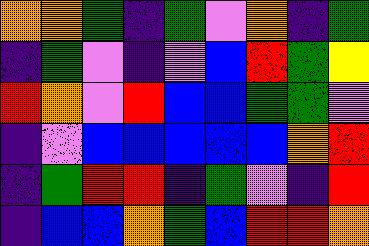[["orange", "orange", "green", "indigo", "green", "violet", "orange", "indigo", "green"], ["indigo", "green", "violet", "indigo", "violet", "blue", "red", "green", "yellow"], ["red", "orange", "violet", "red", "blue", "blue", "green", "green", "violet"], ["indigo", "violet", "blue", "blue", "blue", "blue", "blue", "orange", "red"], ["indigo", "green", "red", "red", "indigo", "green", "violet", "indigo", "red"], ["indigo", "blue", "blue", "orange", "green", "blue", "red", "red", "orange"]]